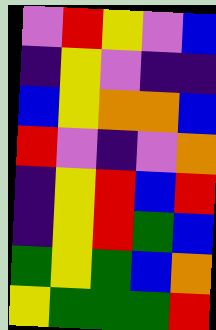[["violet", "red", "yellow", "violet", "blue"], ["indigo", "yellow", "violet", "indigo", "indigo"], ["blue", "yellow", "orange", "orange", "blue"], ["red", "violet", "indigo", "violet", "orange"], ["indigo", "yellow", "red", "blue", "red"], ["indigo", "yellow", "red", "green", "blue"], ["green", "yellow", "green", "blue", "orange"], ["yellow", "green", "green", "green", "red"]]